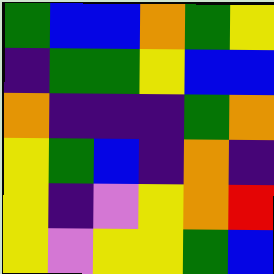[["green", "blue", "blue", "orange", "green", "yellow"], ["indigo", "green", "green", "yellow", "blue", "blue"], ["orange", "indigo", "indigo", "indigo", "green", "orange"], ["yellow", "green", "blue", "indigo", "orange", "indigo"], ["yellow", "indigo", "violet", "yellow", "orange", "red"], ["yellow", "violet", "yellow", "yellow", "green", "blue"]]